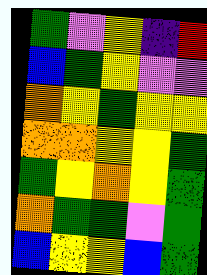[["green", "violet", "yellow", "indigo", "red"], ["blue", "green", "yellow", "violet", "violet"], ["orange", "yellow", "green", "yellow", "yellow"], ["orange", "orange", "yellow", "yellow", "green"], ["green", "yellow", "orange", "yellow", "green"], ["orange", "green", "green", "violet", "green"], ["blue", "yellow", "yellow", "blue", "green"]]